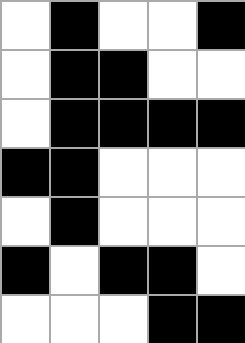[["white", "black", "white", "white", "black"], ["white", "black", "black", "white", "white"], ["white", "black", "black", "black", "black"], ["black", "black", "white", "white", "white"], ["white", "black", "white", "white", "white"], ["black", "white", "black", "black", "white"], ["white", "white", "white", "black", "black"]]